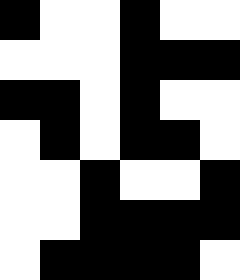[["black", "white", "white", "black", "white", "white"], ["white", "white", "white", "black", "black", "black"], ["black", "black", "white", "black", "white", "white"], ["white", "black", "white", "black", "black", "white"], ["white", "white", "black", "white", "white", "black"], ["white", "white", "black", "black", "black", "black"], ["white", "black", "black", "black", "black", "white"]]